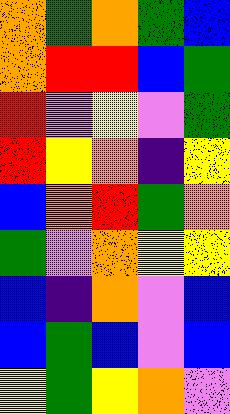[["orange", "green", "orange", "green", "blue"], ["orange", "red", "red", "blue", "green"], ["red", "violet", "yellow", "violet", "green"], ["red", "yellow", "orange", "indigo", "yellow"], ["blue", "orange", "red", "green", "orange"], ["green", "violet", "orange", "yellow", "yellow"], ["blue", "indigo", "orange", "violet", "blue"], ["blue", "green", "blue", "violet", "blue"], ["yellow", "green", "yellow", "orange", "violet"]]